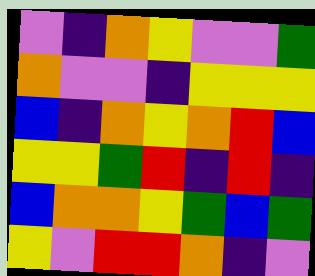[["violet", "indigo", "orange", "yellow", "violet", "violet", "green"], ["orange", "violet", "violet", "indigo", "yellow", "yellow", "yellow"], ["blue", "indigo", "orange", "yellow", "orange", "red", "blue"], ["yellow", "yellow", "green", "red", "indigo", "red", "indigo"], ["blue", "orange", "orange", "yellow", "green", "blue", "green"], ["yellow", "violet", "red", "red", "orange", "indigo", "violet"]]